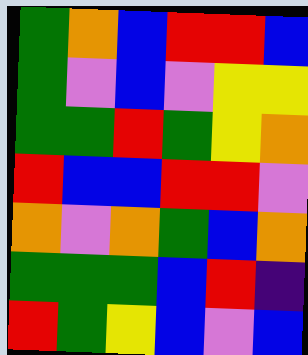[["green", "orange", "blue", "red", "red", "blue"], ["green", "violet", "blue", "violet", "yellow", "yellow"], ["green", "green", "red", "green", "yellow", "orange"], ["red", "blue", "blue", "red", "red", "violet"], ["orange", "violet", "orange", "green", "blue", "orange"], ["green", "green", "green", "blue", "red", "indigo"], ["red", "green", "yellow", "blue", "violet", "blue"]]